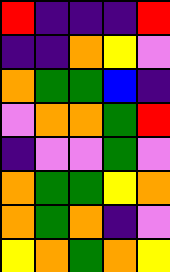[["red", "indigo", "indigo", "indigo", "red"], ["indigo", "indigo", "orange", "yellow", "violet"], ["orange", "green", "green", "blue", "indigo"], ["violet", "orange", "orange", "green", "red"], ["indigo", "violet", "violet", "green", "violet"], ["orange", "green", "green", "yellow", "orange"], ["orange", "green", "orange", "indigo", "violet"], ["yellow", "orange", "green", "orange", "yellow"]]